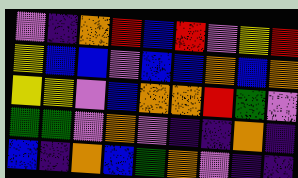[["violet", "indigo", "orange", "red", "blue", "red", "violet", "yellow", "red"], ["yellow", "blue", "blue", "violet", "blue", "blue", "orange", "blue", "orange"], ["yellow", "yellow", "violet", "blue", "orange", "orange", "red", "green", "violet"], ["green", "green", "violet", "orange", "violet", "indigo", "indigo", "orange", "indigo"], ["blue", "indigo", "orange", "blue", "green", "orange", "violet", "indigo", "indigo"]]